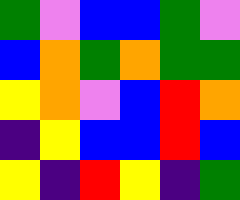[["green", "violet", "blue", "blue", "green", "violet"], ["blue", "orange", "green", "orange", "green", "green"], ["yellow", "orange", "violet", "blue", "red", "orange"], ["indigo", "yellow", "blue", "blue", "red", "blue"], ["yellow", "indigo", "red", "yellow", "indigo", "green"]]